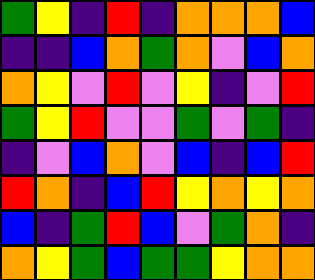[["green", "yellow", "indigo", "red", "indigo", "orange", "orange", "orange", "blue"], ["indigo", "indigo", "blue", "orange", "green", "orange", "violet", "blue", "orange"], ["orange", "yellow", "violet", "red", "violet", "yellow", "indigo", "violet", "red"], ["green", "yellow", "red", "violet", "violet", "green", "violet", "green", "indigo"], ["indigo", "violet", "blue", "orange", "violet", "blue", "indigo", "blue", "red"], ["red", "orange", "indigo", "blue", "red", "yellow", "orange", "yellow", "orange"], ["blue", "indigo", "green", "red", "blue", "violet", "green", "orange", "indigo"], ["orange", "yellow", "green", "blue", "green", "green", "yellow", "orange", "orange"]]